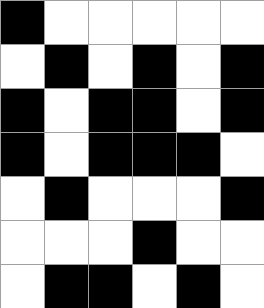[["black", "white", "white", "white", "white", "white"], ["white", "black", "white", "black", "white", "black"], ["black", "white", "black", "black", "white", "black"], ["black", "white", "black", "black", "black", "white"], ["white", "black", "white", "white", "white", "black"], ["white", "white", "white", "black", "white", "white"], ["white", "black", "black", "white", "black", "white"]]